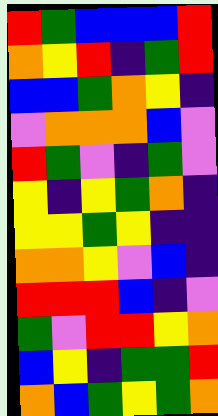[["red", "green", "blue", "blue", "blue", "red"], ["orange", "yellow", "red", "indigo", "green", "red"], ["blue", "blue", "green", "orange", "yellow", "indigo"], ["violet", "orange", "orange", "orange", "blue", "violet"], ["red", "green", "violet", "indigo", "green", "violet"], ["yellow", "indigo", "yellow", "green", "orange", "indigo"], ["yellow", "yellow", "green", "yellow", "indigo", "indigo"], ["orange", "orange", "yellow", "violet", "blue", "indigo"], ["red", "red", "red", "blue", "indigo", "violet"], ["green", "violet", "red", "red", "yellow", "orange"], ["blue", "yellow", "indigo", "green", "green", "red"], ["orange", "blue", "green", "yellow", "green", "orange"]]